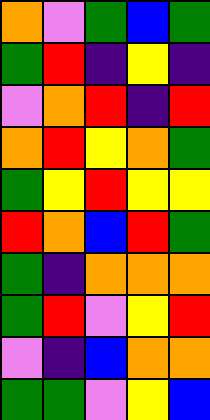[["orange", "violet", "green", "blue", "green"], ["green", "red", "indigo", "yellow", "indigo"], ["violet", "orange", "red", "indigo", "red"], ["orange", "red", "yellow", "orange", "green"], ["green", "yellow", "red", "yellow", "yellow"], ["red", "orange", "blue", "red", "green"], ["green", "indigo", "orange", "orange", "orange"], ["green", "red", "violet", "yellow", "red"], ["violet", "indigo", "blue", "orange", "orange"], ["green", "green", "violet", "yellow", "blue"]]